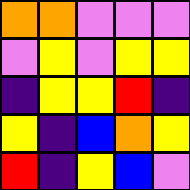[["orange", "orange", "violet", "violet", "violet"], ["violet", "yellow", "violet", "yellow", "yellow"], ["indigo", "yellow", "yellow", "red", "indigo"], ["yellow", "indigo", "blue", "orange", "yellow"], ["red", "indigo", "yellow", "blue", "violet"]]